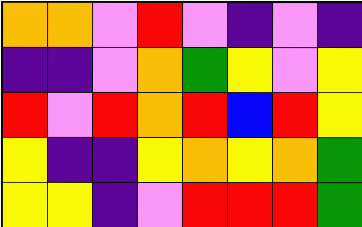[["orange", "orange", "violet", "red", "violet", "indigo", "violet", "indigo"], ["indigo", "indigo", "violet", "orange", "green", "yellow", "violet", "yellow"], ["red", "violet", "red", "orange", "red", "blue", "red", "yellow"], ["yellow", "indigo", "indigo", "yellow", "orange", "yellow", "orange", "green"], ["yellow", "yellow", "indigo", "violet", "red", "red", "red", "green"]]